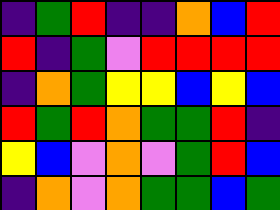[["indigo", "green", "red", "indigo", "indigo", "orange", "blue", "red"], ["red", "indigo", "green", "violet", "red", "red", "red", "red"], ["indigo", "orange", "green", "yellow", "yellow", "blue", "yellow", "blue"], ["red", "green", "red", "orange", "green", "green", "red", "indigo"], ["yellow", "blue", "violet", "orange", "violet", "green", "red", "blue"], ["indigo", "orange", "violet", "orange", "green", "green", "blue", "green"]]